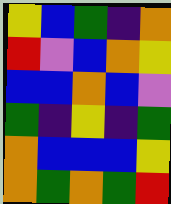[["yellow", "blue", "green", "indigo", "orange"], ["red", "violet", "blue", "orange", "yellow"], ["blue", "blue", "orange", "blue", "violet"], ["green", "indigo", "yellow", "indigo", "green"], ["orange", "blue", "blue", "blue", "yellow"], ["orange", "green", "orange", "green", "red"]]